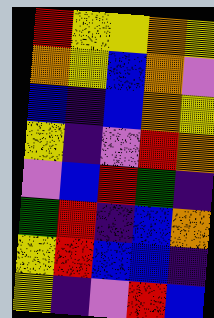[["red", "yellow", "yellow", "orange", "yellow"], ["orange", "yellow", "blue", "orange", "violet"], ["blue", "indigo", "blue", "orange", "yellow"], ["yellow", "indigo", "violet", "red", "orange"], ["violet", "blue", "red", "green", "indigo"], ["green", "red", "indigo", "blue", "orange"], ["yellow", "red", "blue", "blue", "indigo"], ["yellow", "indigo", "violet", "red", "blue"]]